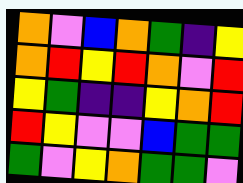[["orange", "violet", "blue", "orange", "green", "indigo", "yellow"], ["orange", "red", "yellow", "red", "orange", "violet", "red"], ["yellow", "green", "indigo", "indigo", "yellow", "orange", "red"], ["red", "yellow", "violet", "violet", "blue", "green", "green"], ["green", "violet", "yellow", "orange", "green", "green", "violet"]]